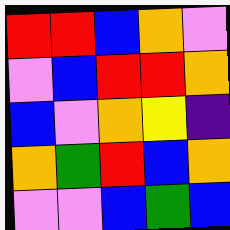[["red", "red", "blue", "orange", "violet"], ["violet", "blue", "red", "red", "orange"], ["blue", "violet", "orange", "yellow", "indigo"], ["orange", "green", "red", "blue", "orange"], ["violet", "violet", "blue", "green", "blue"]]